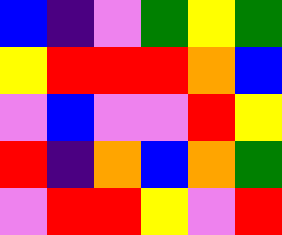[["blue", "indigo", "violet", "green", "yellow", "green"], ["yellow", "red", "red", "red", "orange", "blue"], ["violet", "blue", "violet", "violet", "red", "yellow"], ["red", "indigo", "orange", "blue", "orange", "green"], ["violet", "red", "red", "yellow", "violet", "red"]]